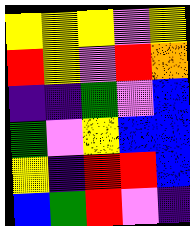[["yellow", "yellow", "yellow", "violet", "yellow"], ["red", "yellow", "violet", "red", "orange"], ["indigo", "indigo", "green", "violet", "blue"], ["green", "violet", "yellow", "blue", "blue"], ["yellow", "indigo", "red", "red", "blue"], ["blue", "green", "red", "violet", "indigo"]]